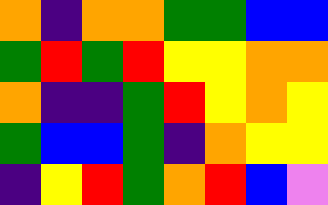[["orange", "indigo", "orange", "orange", "green", "green", "blue", "blue"], ["green", "red", "green", "red", "yellow", "yellow", "orange", "orange"], ["orange", "indigo", "indigo", "green", "red", "yellow", "orange", "yellow"], ["green", "blue", "blue", "green", "indigo", "orange", "yellow", "yellow"], ["indigo", "yellow", "red", "green", "orange", "red", "blue", "violet"]]